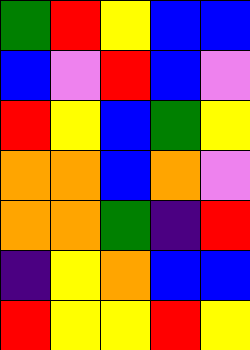[["green", "red", "yellow", "blue", "blue"], ["blue", "violet", "red", "blue", "violet"], ["red", "yellow", "blue", "green", "yellow"], ["orange", "orange", "blue", "orange", "violet"], ["orange", "orange", "green", "indigo", "red"], ["indigo", "yellow", "orange", "blue", "blue"], ["red", "yellow", "yellow", "red", "yellow"]]